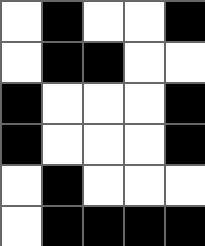[["white", "black", "white", "white", "black"], ["white", "black", "black", "white", "white"], ["black", "white", "white", "white", "black"], ["black", "white", "white", "white", "black"], ["white", "black", "white", "white", "white"], ["white", "black", "black", "black", "black"]]